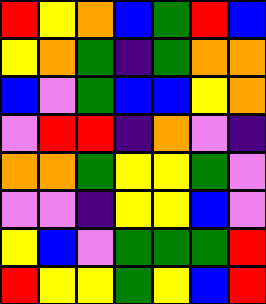[["red", "yellow", "orange", "blue", "green", "red", "blue"], ["yellow", "orange", "green", "indigo", "green", "orange", "orange"], ["blue", "violet", "green", "blue", "blue", "yellow", "orange"], ["violet", "red", "red", "indigo", "orange", "violet", "indigo"], ["orange", "orange", "green", "yellow", "yellow", "green", "violet"], ["violet", "violet", "indigo", "yellow", "yellow", "blue", "violet"], ["yellow", "blue", "violet", "green", "green", "green", "red"], ["red", "yellow", "yellow", "green", "yellow", "blue", "red"]]